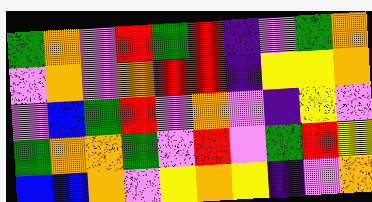[["green", "orange", "violet", "red", "green", "red", "indigo", "violet", "green", "orange"], ["violet", "orange", "violet", "orange", "red", "red", "indigo", "yellow", "yellow", "orange"], ["violet", "blue", "green", "red", "violet", "orange", "violet", "indigo", "yellow", "violet"], ["green", "orange", "orange", "green", "violet", "red", "violet", "green", "red", "yellow"], ["blue", "blue", "orange", "violet", "yellow", "orange", "yellow", "indigo", "violet", "orange"]]